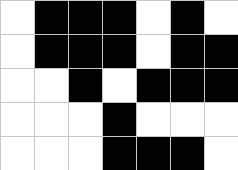[["white", "black", "black", "black", "white", "black", "white"], ["white", "black", "black", "black", "white", "black", "black"], ["white", "white", "black", "white", "black", "black", "black"], ["white", "white", "white", "black", "white", "white", "white"], ["white", "white", "white", "black", "black", "black", "white"]]